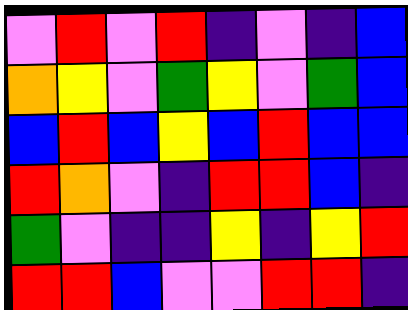[["violet", "red", "violet", "red", "indigo", "violet", "indigo", "blue"], ["orange", "yellow", "violet", "green", "yellow", "violet", "green", "blue"], ["blue", "red", "blue", "yellow", "blue", "red", "blue", "blue"], ["red", "orange", "violet", "indigo", "red", "red", "blue", "indigo"], ["green", "violet", "indigo", "indigo", "yellow", "indigo", "yellow", "red"], ["red", "red", "blue", "violet", "violet", "red", "red", "indigo"]]